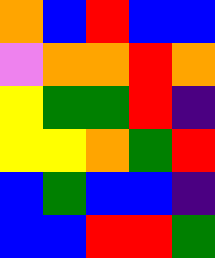[["orange", "blue", "red", "blue", "blue"], ["violet", "orange", "orange", "red", "orange"], ["yellow", "green", "green", "red", "indigo"], ["yellow", "yellow", "orange", "green", "red"], ["blue", "green", "blue", "blue", "indigo"], ["blue", "blue", "red", "red", "green"]]